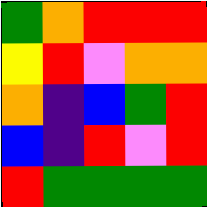[["green", "orange", "red", "red", "red"], ["yellow", "red", "violet", "orange", "orange"], ["orange", "indigo", "blue", "green", "red"], ["blue", "indigo", "red", "violet", "red"], ["red", "green", "green", "green", "green"]]